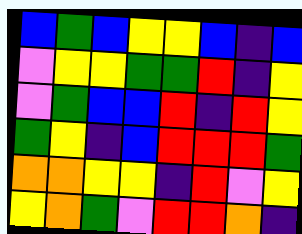[["blue", "green", "blue", "yellow", "yellow", "blue", "indigo", "blue"], ["violet", "yellow", "yellow", "green", "green", "red", "indigo", "yellow"], ["violet", "green", "blue", "blue", "red", "indigo", "red", "yellow"], ["green", "yellow", "indigo", "blue", "red", "red", "red", "green"], ["orange", "orange", "yellow", "yellow", "indigo", "red", "violet", "yellow"], ["yellow", "orange", "green", "violet", "red", "red", "orange", "indigo"]]